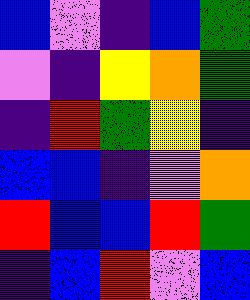[["blue", "violet", "indigo", "blue", "green"], ["violet", "indigo", "yellow", "orange", "green"], ["indigo", "red", "green", "yellow", "indigo"], ["blue", "blue", "indigo", "violet", "orange"], ["red", "blue", "blue", "red", "green"], ["indigo", "blue", "red", "violet", "blue"]]